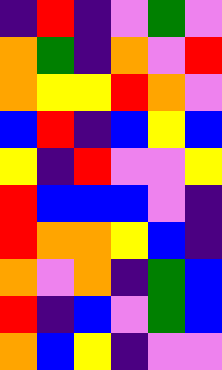[["indigo", "red", "indigo", "violet", "green", "violet"], ["orange", "green", "indigo", "orange", "violet", "red"], ["orange", "yellow", "yellow", "red", "orange", "violet"], ["blue", "red", "indigo", "blue", "yellow", "blue"], ["yellow", "indigo", "red", "violet", "violet", "yellow"], ["red", "blue", "blue", "blue", "violet", "indigo"], ["red", "orange", "orange", "yellow", "blue", "indigo"], ["orange", "violet", "orange", "indigo", "green", "blue"], ["red", "indigo", "blue", "violet", "green", "blue"], ["orange", "blue", "yellow", "indigo", "violet", "violet"]]